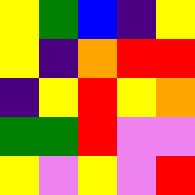[["yellow", "green", "blue", "indigo", "yellow"], ["yellow", "indigo", "orange", "red", "red"], ["indigo", "yellow", "red", "yellow", "orange"], ["green", "green", "red", "violet", "violet"], ["yellow", "violet", "yellow", "violet", "red"]]